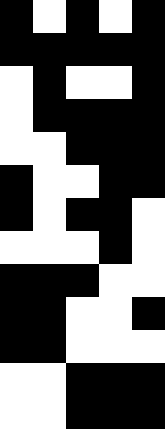[["black", "white", "black", "white", "black"], ["black", "black", "black", "black", "black"], ["white", "black", "white", "white", "black"], ["white", "black", "black", "black", "black"], ["white", "white", "black", "black", "black"], ["black", "white", "white", "black", "black"], ["black", "white", "black", "black", "white"], ["white", "white", "white", "black", "white"], ["black", "black", "black", "white", "white"], ["black", "black", "white", "white", "black"], ["black", "black", "white", "white", "white"], ["white", "white", "black", "black", "black"], ["white", "white", "black", "black", "black"]]